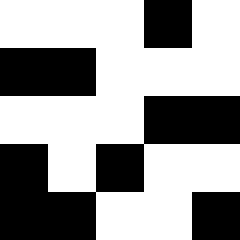[["white", "white", "white", "black", "white"], ["black", "black", "white", "white", "white"], ["white", "white", "white", "black", "black"], ["black", "white", "black", "white", "white"], ["black", "black", "white", "white", "black"]]